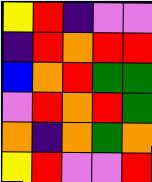[["yellow", "red", "indigo", "violet", "violet"], ["indigo", "red", "orange", "red", "red"], ["blue", "orange", "red", "green", "green"], ["violet", "red", "orange", "red", "green"], ["orange", "indigo", "orange", "green", "orange"], ["yellow", "red", "violet", "violet", "red"]]